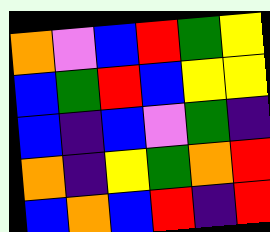[["orange", "violet", "blue", "red", "green", "yellow"], ["blue", "green", "red", "blue", "yellow", "yellow"], ["blue", "indigo", "blue", "violet", "green", "indigo"], ["orange", "indigo", "yellow", "green", "orange", "red"], ["blue", "orange", "blue", "red", "indigo", "red"]]